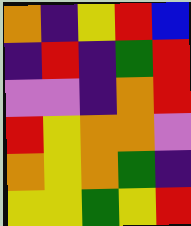[["orange", "indigo", "yellow", "red", "blue"], ["indigo", "red", "indigo", "green", "red"], ["violet", "violet", "indigo", "orange", "red"], ["red", "yellow", "orange", "orange", "violet"], ["orange", "yellow", "orange", "green", "indigo"], ["yellow", "yellow", "green", "yellow", "red"]]